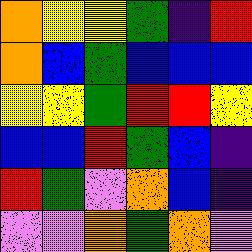[["orange", "yellow", "yellow", "green", "indigo", "red"], ["orange", "blue", "green", "blue", "blue", "blue"], ["yellow", "yellow", "green", "red", "red", "yellow"], ["blue", "blue", "red", "green", "blue", "indigo"], ["red", "green", "violet", "orange", "blue", "indigo"], ["violet", "violet", "orange", "green", "orange", "violet"]]